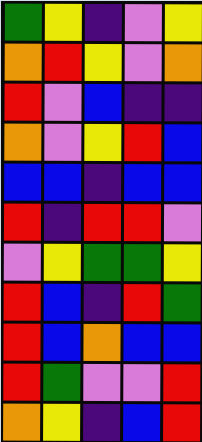[["green", "yellow", "indigo", "violet", "yellow"], ["orange", "red", "yellow", "violet", "orange"], ["red", "violet", "blue", "indigo", "indigo"], ["orange", "violet", "yellow", "red", "blue"], ["blue", "blue", "indigo", "blue", "blue"], ["red", "indigo", "red", "red", "violet"], ["violet", "yellow", "green", "green", "yellow"], ["red", "blue", "indigo", "red", "green"], ["red", "blue", "orange", "blue", "blue"], ["red", "green", "violet", "violet", "red"], ["orange", "yellow", "indigo", "blue", "red"]]